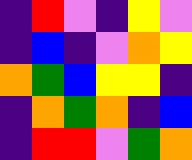[["indigo", "red", "violet", "indigo", "yellow", "violet"], ["indigo", "blue", "indigo", "violet", "orange", "yellow"], ["orange", "green", "blue", "yellow", "yellow", "indigo"], ["indigo", "orange", "green", "orange", "indigo", "blue"], ["indigo", "red", "red", "violet", "green", "orange"]]